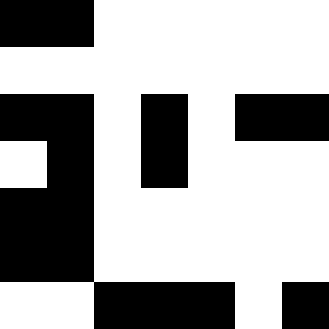[["black", "black", "white", "white", "white", "white", "white"], ["white", "white", "white", "white", "white", "white", "white"], ["black", "black", "white", "black", "white", "black", "black"], ["white", "black", "white", "black", "white", "white", "white"], ["black", "black", "white", "white", "white", "white", "white"], ["black", "black", "white", "white", "white", "white", "white"], ["white", "white", "black", "black", "black", "white", "black"]]